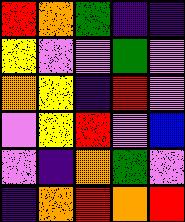[["red", "orange", "green", "indigo", "indigo"], ["yellow", "violet", "violet", "green", "violet"], ["orange", "yellow", "indigo", "red", "violet"], ["violet", "yellow", "red", "violet", "blue"], ["violet", "indigo", "orange", "green", "violet"], ["indigo", "orange", "red", "orange", "red"]]